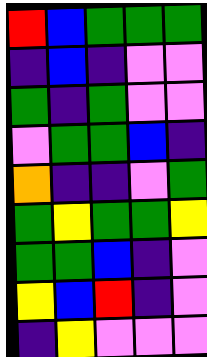[["red", "blue", "green", "green", "green"], ["indigo", "blue", "indigo", "violet", "violet"], ["green", "indigo", "green", "violet", "violet"], ["violet", "green", "green", "blue", "indigo"], ["orange", "indigo", "indigo", "violet", "green"], ["green", "yellow", "green", "green", "yellow"], ["green", "green", "blue", "indigo", "violet"], ["yellow", "blue", "red", "indigo", "violet"], ["indigo", "yellow", "violet", "violet", "violet"]]